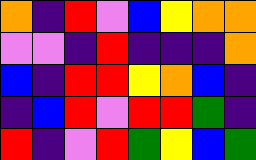[["orange", "indigo", "red", "violet", "blue", "yellow", "orange", "orange"], ["violet", "violet", "indigo", "red", "indigo", "indigo", "indigo", "orange"], ["blue", "indigo", "red", "red", "yellow", "orange", "blue", "indigo"], ["indigo", "blue", "red", "violet", "red", "red", "green", "indigo"], ["red", "indigo", "violet", "red", "green", "yellow", "blue", "green"]]